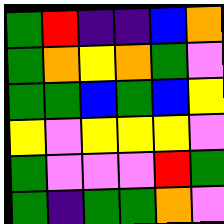[["green", "red", "indigo", "indigo", "blue", "orange"], ["green", "orange", "yellow", "orange", "green", "violet"], ["green", "green", "blue", "green", "blue", "yellow"], ["yellow", "violet", "yellow", "yellow", "yellow", "violet"], ["green", "violet", "violet", "violet", "red", "green"], ["green", "indigo", "green", "green", "orange", "violet"]]